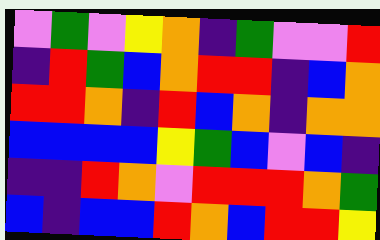[["violet", "green", "violet", "yellow", "orange", "indigo", "green", "violet", "violet", "red"], ["indigo", "red", "green", "blue", "orange", "red", "red", "indigo", "blue", "orange"], ["red", "red", "orange", "indigo", "red", "blue", "orange", "indigo", "orange", "orange"], ["blue", "blue", "blue", "blue", "yellow", "green", "blue", "violet", "blue", "indigo"], ["indigo", "indigo", "red", "orange", "violet", "red", "red", "red", "orange", "green"], ["blue", "indigo", "blue", "blue", "red", "orange", "blue", "red", "red", "yellow"]]